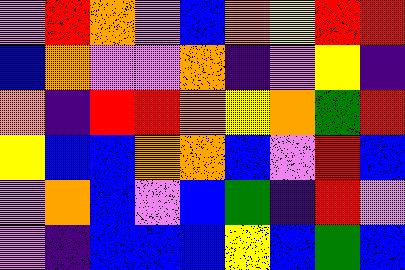[["violet", "red", "orange", "violet", "blue", "orange", "yellow", "red", "red"], ["blue", "orange", "violet", "violet", "orange", "indigo", "violet", "yellow", "indigo"], ["orange", "indigo", "red", "red", "orange", "yellow", "orange", "green", "red"], ["yellow", "blue", "blue", "orange", "orange", "blue", "violet", "red", "blue"], ["violet", "orange", "blue", "violet", "blue", "green", "indigo", "red", "violet"], ["violet", "indigo", "blue", "blue", "blue", "yellow", "blue", "green", "blue"]]